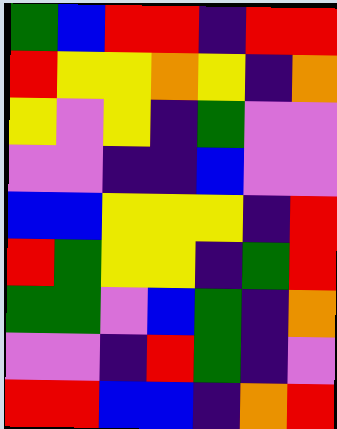[["green", "blue", "red", "red", "indigo", "red", "red"], ["red", "yellow", "yellow", "orange", "yellow", "indigo", "orange"], ["yellow", "violet", "yellow", "indigo", "green", "violet", "violet"], ["violet", "violet", "indigo", "indigo", "blue", "violet", "violet"], ["blue", "blue", "yellow", "yellow", "yellow", "indigo", "red"], ["red", "green", "yellow", "yellow", "indigo", "green", "red"], ["green", "green", "violet", "blue", "green", "indigo", "orange"], ["violet", "violet", "indigo", "red", "green", "indigo", "violet"], ["red", "red", "blue", "blue", "indigo", "orange", "red"]]